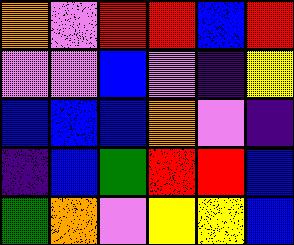[["orange", "violet", "red", "red", "blue", "red"], ["violet", "violet", "blue", "violet", "indigo", "yellow"], ["blue", "blue", "blue", "orange", "violet", "indigo"], ["indigo", "blue", "green", "red", "red", "blue"], ["green", "orange", "violet", "yellow", "yellow", "blue"]]